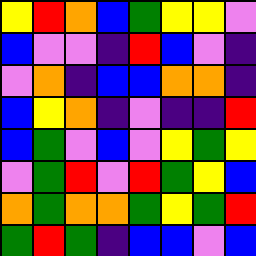[["yellow", "red", "orange", "blue", "green", "yellow", "yellow", "violet"], ["blue", "violet", "violet", "indigo", "red", "blue", "violet", "indigo"], ["violet", "orange", "indigo", "blue", "blue", "orange", "orange", "indigo"], ["blue", "yellow", "orange", "indigo", "violet", "indigo", "indigo", "red"], ["blue", "green", "violet", "blue", "violet", "yellow", "green", "yellow"], ["violet", "green", "red", "violet", "red", "green", "yellow", "blue"], ["orange", "green", "orange", "orange", "green", "yellow", "green", "red"], ["green", "red", "green", "indigo", "blue", "blue", "violet", "blue"]]